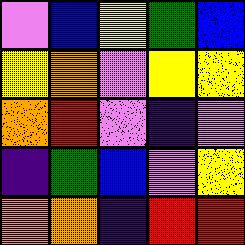[["violet", "blue", "yellow", "green", "blue"], ["yellow", "orange", "violet", "yellow", "yellow"], ["orange", "red", "violet", "indigo", "violet"], ["indigo", "green", "blue", "violet", "yellow"], ["orange", "orange", "indigo", "red", "red"]]